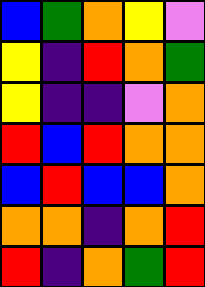[["blue", "green", "orange", "yellow", "violet"], ["yellow", "indigo", "red", "orange", "green"], ["yellow", "indigo", "indigo", "violet", "orange"], ["red", "blue", "red", "orange", "orange"], ["blue", "red", "blue", "blue", "orange"], ["orange", "orange", "indigo", "orange", "red"], ["red", "indigo", "orange", "green", "red"]]